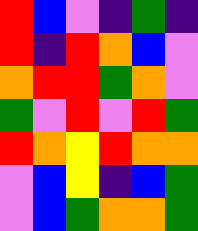[["red", "blue", "violet", "indigo", "green", "indigo"], ["red", "indigo", "red", "orange", "blue", "violet"], ["orange", "red", "red", "green", "orange", "violet"], ["green", "violet", "red", "violet", "red", "green"], ["red", "orange", "yellow", "red", "orange", "orange"], ["violet", "blue", "yellow", "indigo", "blue", "green"], ["violet", "blue", "green", "orange", "orange", "green"]]